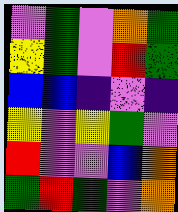[["violet", "green", "violet", "orange", "green"], ["yellow", "green", "violet", "red", "green"], ["blue", "blue", "indigo", "violet", "indigo"], ["yellow", "violet", "yellow", "green", "violet"], ["red", "violet", "violet", "blue", "orange"], ["green", "red", "green", "violet", "orange"]]